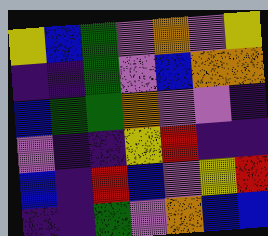[["yellow", "blue", "green", "violet", "orange", "violet", "yellow"], ["indigo", "indigo", "green", "violet", "blue", "orange", "orange"], ["blue", "green", "green", "orange", "violet", "violet", "indigo"], ["violet", "indigo", "indigo", "yellow", "red", "indigo", "indigo"], ["blue", "indigo", "red", "blue", "violet", "yellow", "red"], ["indigo", "indigo", "green", "violet", "orange", "blue", "blue"]]